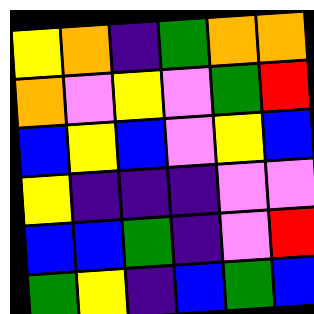[["yellow", "orange", "indigo", "green", "orange", "orange"], ["orange", "violet", "yellow", "violet", "green", "red"], ["blue", "yellow", "blue", "violet", "yellow", "blue"], ["yellow", "indigo", "indigo", "indigo", "violet", "violet"], ["blue", "blue", "green", "indigo", "violet", "red"], ["green", "yellow", "indigo", "blue", "green", "blue"]]